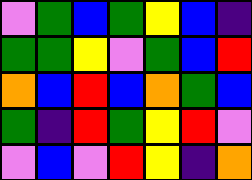[["violet", "green", "blue", "green", "yellow", "blue", "indigo"], ["green", "green", "yellow", "violet", "green", "blue", "red"], ["orange", "blue", "red", "blue", "orange", "green", "blue"], ["green", "indigo", "red", "green", "yellow", "red", "violet"], ["violet", "blue", "violet", "red", "yellow", "indigo", "orange"]]